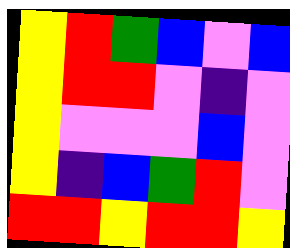[["yellow", "red", "green", "blue", "violet", "blue"], ["yellow", "red", "red", "violet", "indigo", "violet"], ["yellow", "violet", "violet", "violet", "blue", "violet"], ["yellow", "indigo", "blue", "green", "red", "violet"], ["red", "red", "yellow", "red", "red", "yellow"]]